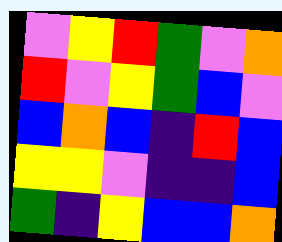[["violet", "yellow", "red", "green", "violet", "orange"], ["red", "violet", "yellow", "green", "blue", "violet"], ["blue", "orange", "blue", "indigo", "red", "blue"], ["yellow", "yellow", "violet", "indigo", "indigo", "blue"], ["green", "indigo", "yellow", "blue", "blue", "orange"]]